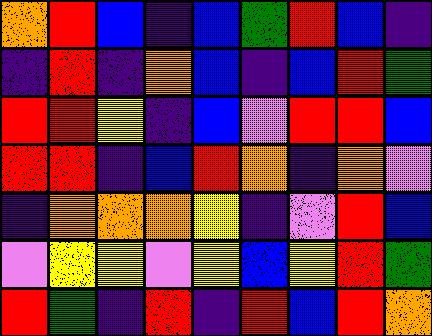[["orange", "red", "blue", "indigo", "blue", "green", "red", "blue", "indigo"], ["indigo", "red", "indigo", "orange", "blue", "indigo", "blue", "red", "green"], ["red", "red", "yellow", "indigo", "blue", "violet", "red", "red", "blue"], ["red", "red", "indigo", "blue", "red", "orange", "indigo", "orange", "violet"], ["indigo", "orange", "orange", "orange", "yellow", "indigo", "violet", "red", "blue"], ["violet", "yellow", "yellow", "violet", "yellow", "blue", "yellow", "red", "green"], ["red", "green", "indigo", "red", "indigo", "red", "blue", "red", "orange"]]